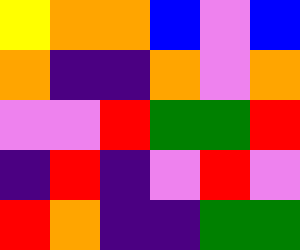[["yellow", "orange", "orange", "blue", "violet", "blue"], ["orange", "indigo", "indigo", "orange", "violet", "orange"], ["violet", "violet", "red", "green", "green", "red"], ["indigo", "red", "indigo", "violet", "red", "violet"], ["red", "orange", "indigo", "indigo", "green", "green"]]